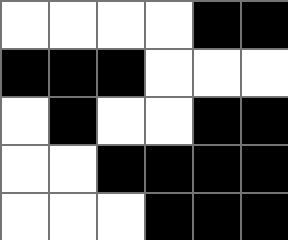[["white", "white", "white", "white", "black", "black"], ["black", "black", "black", "white", "white", "white"], ["white", "black", "white", "white", "black", "black"], ["white", "white", "black", "black", "black", "black"], ["white", "white", "white", "black", "black", "black"]]